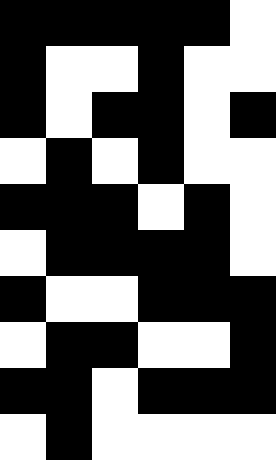[["black", "black", "black", "black", "black", "white"], ["black", "white", "white", "black", "white", "white"], ["black", "white", "black", "black", "white", "black"], ["white", "black", "white", "black", "white", "white"], ["black", "black", "black", "white", "black", "white"], ["white", "black", "black", "black", "black", "white"], ["black", "white", "white", "black", "black", "black"], ["white", "black", "black", "white", "white", "black"], ["black", "black", "white", "black", "black", "black"], ["white", "black", "white", "white", "white", "white"]]